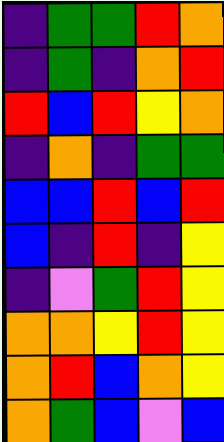[["indigo", "green", "green", "red", "orange"], ["indigo", "green", "indigo", "orange", "red"], ["red", "blue", "red", "yellow", "orange"], ["indigo", "orange", "indigo", "green", "green"], ["blue", "blue", "red", "blue", "red"], ["blue", "indigo", "red", "indigo", "yellow"], ["indigo", "violet", "green", "red", "yellow"], ["orange", "orange", "yellow", "red", "yellow"], ["orange", "red", "blue", "orange", "yellow"], ["orange", "green", "blue", "violet", "blue"]]